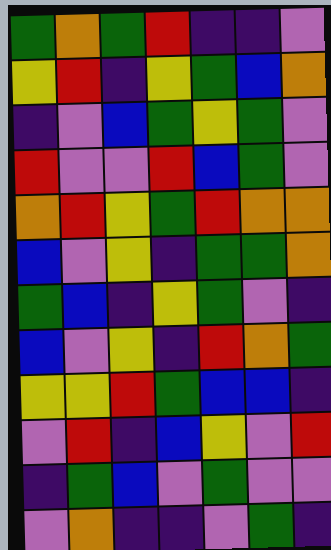[["green", "orange", "green", "red", "indigo", "indigo", "violet"], ["yellow", "red", "indigo", "yellow", "green", "blue", "orange"], ["indigo", "violet", "blue", "green", "yellow", "green", "violet"], ["red", "violet", "violet", "red", "blue", "green", "violet"], ["orange", "red", "yellow", "green", "red", "orange", "orange"], ["blue", "violet", "yellow", "indigo", "green", "green", "orange"], ["green", "blue", "indigo", "yellow", "green", "violet", "indigo"], ["blue", "violet", "yellow", "indigo", "red", "orange", "green"], ["yellow", "yellow", "red", "green", "blue", "blue", "indigo"], ["violet", "red", "indigo", "blue", "yellow", "violet", "red"], ["indigo", "green", "blue", "violet", "green", "violet", "violet"], ["violet", "orange", "indigo", "indigo", "violet", "green", "indigo"]]